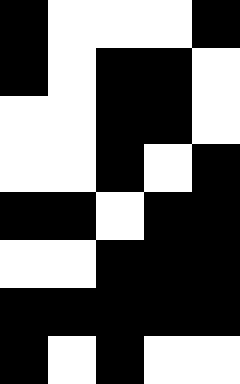[["black", "white", "white", "white", "black"], ["black", "white", "black", "black", "white"], ["white", "white", "black", "black", "white"], ["white", "white", "black", "white", "black"], ["black", "black", "white", "black", "black"], ["white", "white", "black", "black", "black"], ["black", "black", "black", "black", "black"], ["black", "white", "black", "white", "white"]]